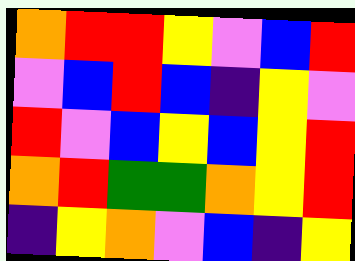[["orange", "red", "red", "yellow", "violet", "blue", "red"], ["violet", "blue", "red", "blue", "indigo", "yellow", "violet"], ["red", "violet", "blue", "yellow", "blue", "yellow", "red"], ["orange", "red", "green", "green", "orange", "yellow", "red"], ["indigo", "yellow", "orange", "violet", "blue", "indigo", "yellow"]]